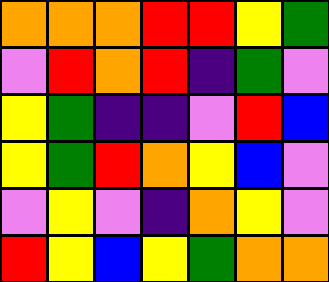[["orange", "orange", "orange", "red", "red", "yellow", "green"], ["violet", "red", "orange", "red", "indigo", "green", "violet"], ["yellow", "green", "indigo", "indigo", "violet", "red", "blue"], ["yellow", "green", "red", "orange", "yellow", "blue", "violet"], ["violet", "yellow", "violet", "indigo", "orange", "yellow", "violet"], ["red", "yellow", "blue", "yellow", "green", "orange", "orange"]]